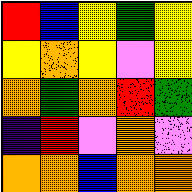[["red", "blue", "yellow", "green", "yellow"], ["yellow", "orange", "yellow", "violet", "yellow"], ["orange", "green", "orange", "red", "green"], ["indigo", "red", "violet", "orange", "violet"], ["orange", "orange", "blue", "orange", "orange"]]